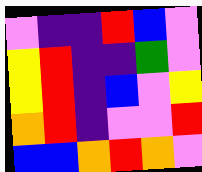[["violet", "indigo", "indigo", "red", "blue", "violet"], ["yellow", "red", "indigo", "indigo", "green", "violet"], ["yellow", "red", "indigo", "blue", "violet", "yellow"], ["orange", "red", "indigo", "violet", "violet", "red"], ["blue", "blue", "orange", "red", "orange", "violet"]]